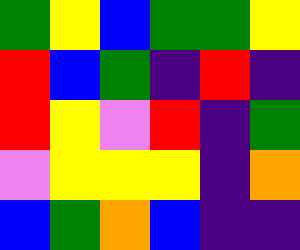[["green", "yellow", "blue", "green", "green", "yellow"], ["red", "blue", "green", "indigo", "red", "indigo"], ["red", "yellow", "violet", "red", "indigo", "green"], ["violet", "yellow", "yellow", "yellow", "indigo", "orange"], ["blue", "green", "orange", "blue", "indigo", "indigo"]]